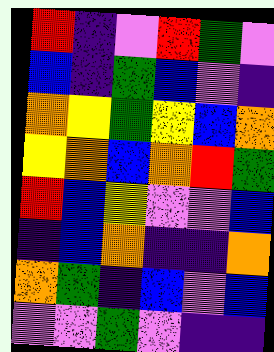[["red", "indigo", "violet", "red", "green", "violet"], ["blue", "indigo", "green", "blue", "violet", "indigo"], ["orange", "yellow", "green", "yellow", "blue", "orange"], ["yellow", "orange", "blue", "orange", "red", "green"], ["red", "blue", "yellow", "violet", "violet", "blue"], ["indigo", "blue", "orange", "indigo", "indigo", "orange"], ["orange", "green", "indigo", "blue", "violet", "blue"], ["violet", "violet", "green", "violet", "indigo", "indigo"]]